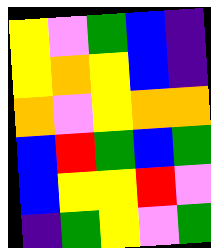[["yellow", "violet", "green", "blue", "indigo"], ["yellow", "orange", "yellow", "blue", "indigo"], ["orange", "violet", "yellow", "orange", "orange"], ["blue", "red", "green", "blue", "green"], ["blue", "yellow", "yellow", "red", "violet"], ["indigo", "green", "yellow", "violet", "green"]]